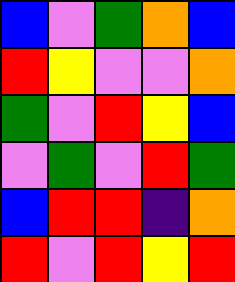[["blue", "violet", "green", "orange", "blue"], ["red", "yellow", "violet", "violet", "orange"], ["green", "violet", "red", "yellow", "blue"], ["violet", "green", "violet", "red", "green"], ["blue", "red", "red", "indigo", "orange"], ["red", "violet", "red", "yellow", "red"]]